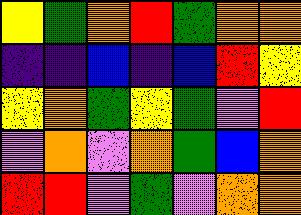[["yellow", "green", "orange", "red", "green", "orange", "orange"], ["indigo", "indigo", "blue", "indigo", "blue", "red", "yellow"], ["yellow", "orange", "green", "yellow", "green", "violet", "red"], ["violet", "orange", "violet", "orange", "green", "blue", "orange"], ["red", "red", "violet", "green", "violet", "orange", "orange"]]